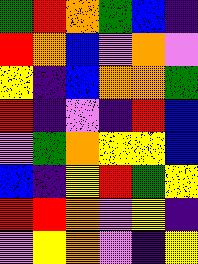[["green", "red", "orange", "green", "blue", "indigo"], ["red", "orange", "blue", "violet", "orange", "violet"], ["yellow", "indigo", "blue", "orange", "orange", "green"], ["red", "indigo", "violet", "indigo", "red", "blue"], ["violet", "green", "orange", "yellow", "yellow", "blue"], ["blue", "indigo", "yellow", "red", "green", "yellow"], ["red", "red", "orange", "violet", "yellow", "indigo"], ["violet", "yellow", "orange", "violet", "indigo", "yellow"]]